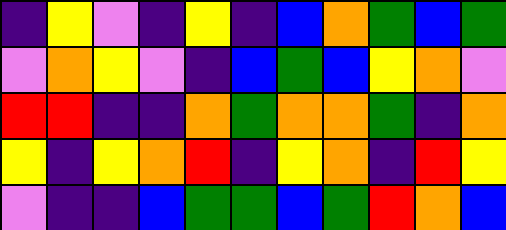[["indigo", "yellow", "violet", "indigo", "yellow", "indigo", "blue", "orange", "green", "blue", "green"], ["violet", "orange", "yellow", "violet", "indigo", "blue", "green", "blue", "yellow", "orange", "violet"], ["red", "red", "indigo", "indigo", "orange", "green", "orange", "orange", "green", "indigo", "orange"], ["yellow", "indigo", "yellow", "orange", "red", "indigo", "yellow", "orange", "indigo", "red", "yellow"], ["violet", "indigo", "indigo", "blue", "green", "green", "blue", "green", "red", "orange", "blue"]]